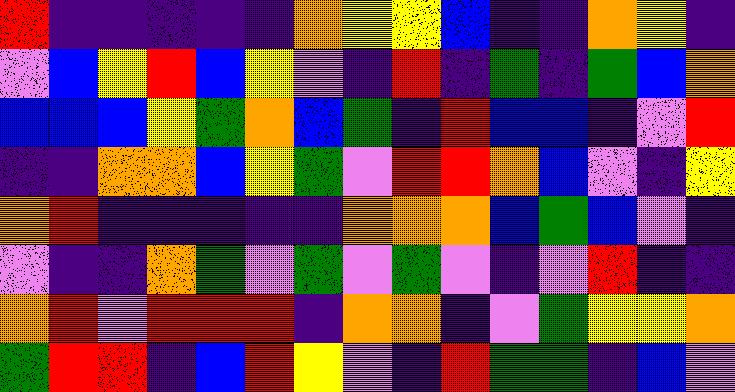[["red", "indigo", "indigo", "indigo", "indigo", "indigo", "orange", "yellow", "yellow", "blue", "indigo", "indigo", "orange", "yellow", "indigo"], ["violet", "blue", "yellow", "red", "blue", "yellow", "violet", "indigo", "red", "indigo", "green", "indigo", "green", "blue", "orange"], ["blue", "blue", "blue", "yellow", "green", "orange", "blue", "green", "indigo", "red", "blue", "blue", "indigo", "violet", "red"], ["indigo", "indigo", "orange", "orange", "blue", "yellow", "green", "violet", "red", "red", "orange", "blue", "violet", "indigo", "yellow"], ["orange", "red", "indigo", "indigo", "indigo", "indigo", "indigo", "orange", "orange", "orange", "blue", "green", "blue", "violet", "indigo"], ["violet", "indigo", "indigo", "orange", "green", "violet", "green", "violet", "green", "violet", "indigo", "violet", "red", "indigo", "indigo"], ["orange", "red", "violet", "red", "red", "red", "indigo", "orange", "orange", "indigo", "violet", "green", "yellow", "yellow", "orange"], ["green", "red", "red", "indigo", "blue", "red", "yellow", "violet", "indigo", "red", "green", "green", "indigo", "blue", "violet"]]